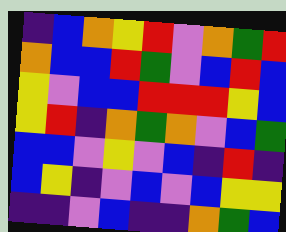[["indigo", "blue", "orange", "yellow", "red", "violet", "orange", "green", "red"], ["orange", "blue", "blue", "red", "green", "violet", "blue", "red", "blue"], ["yellow", "violet", "blue", "blue", "red", "red", "red", "yellow", "blue"], ["yellow", "red", "indigo", "orange", "green", "orange", "violet", "blue", "green"], ["blue", "blue", "violet", "yellow", "violet", "blue", "indigo", "red", "indigo"], ["blue", "yellow", "indigo", "violet", "blue", "violet", "blue", "yellow", "yellow"], ["indigo", "indigo", "violet", "blue", "indigo", "indigo", "orange", "green", "blue"]]